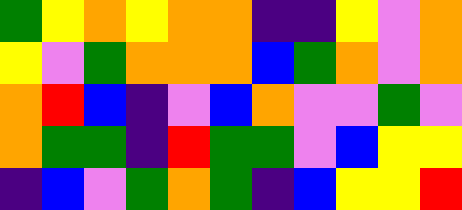[["green", "yellow", "orange", "yellow", "orange", "orange", "indigo", "indigo", "yellow", "violet", "orange"], ["yellow", "violet", "green", "orange", "orange", "orange", "blue", "green", "orange", "violet", "orange"], ["orange", "red", "blue", "indigo", "violet", "blue", "orange", "violet", "violet", "green", "violet"], ["orange", "green", "green", "indigo", "red", "green", "green", "violet", "blue", "yellow", "yellow"], ["indigo", "blue", "violet", "green", "orange", "green", "indigo", "blue", "yellow", "yellow", "red"]]